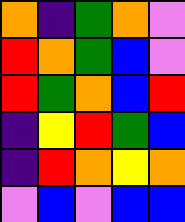[["orange", "indigo", "green", "orange", "violet"], ["red", "orange", "green", "blue", "violet"], ["red", "green", "orange", "blue", "red"], ["indigo", "yellow", "red", "green", "blue"], ["indigo", "red", "orange", "yellow", "orange"], ["violet", "blue", "violet", "blue", "blue"]]